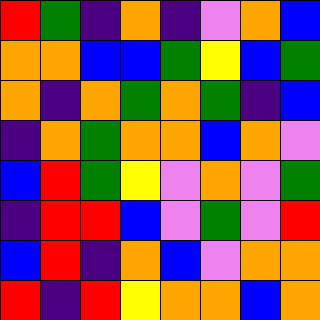[["red", "green", "indigo", "orange", "indigo", "violet", "orange", "blue"], ["orange", "orange", "blue", "blue", "green", "yellow", "blue", "green"], ["orange", "indigo", "orange", "green", "orange", "green", "indigo", "blue"], ["indigo", "orange", "green", "orange", "orange", "blue", "orange", "violet"], ["blue", "red", "green", "yellow", "violet", "orange", "violet", "green"], ["indigo", "red", "red", "blue", "violet", "green", "violet", "red"], ["blue", "red", "indigo", "orange", "blue", "violet", "orange", "orange"], ["red", "indigo", "red", "yellow", "orange", "orange", "blue", "orange"]]